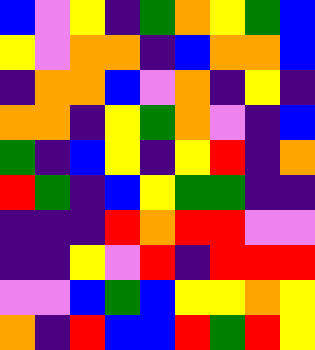[["blue", "violet", "yellow", "indigo", "green", "orange", "yellow", "green", "blue"], ["yellow", "violet", "orange", "orange", "indigo", "blue", "orange", "orange", "blue"], ["indigo", "orange", "orange", "blue", "violet", "orange", "indigo", "yellow", "indigo"], ["orange", "orange", "indigo", "yellow", "green", "orange", "violet", "indigo", "blue"], ["green", "indigo", "blue", "yellow", "indigo", "yellow", "red", "indigo", "orange"], ["red", "green", "indigo", "blue", "yellow", "green", "green", "indigo", "indigo"], ["indigo", "indigo", "indigo", "red", "orange", "red", "red", "violet", "violet"], ["indigo", "indigo", "yellow", "violet", "red", "indigo", "red", "red", "red"], ["violet", "violet", "blue", "green", "blue", "yellow", "yellow", "orange", "yellow"], ["orange", "indigo", "red", "blue", "blue", "red", "green", "red", "yellow"]]